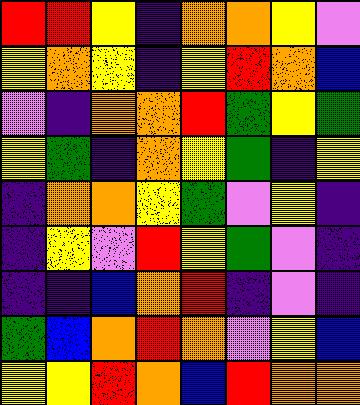[["red", "red", "yellow", "indigo", "orange", "orange", "yellow", "violet"], ["yellow", "orange", "yellow", "indigo", "yellow", "red", "orange", "blue"], ["violet", "indigo", "orange", "orange", "red", "green", "yellow", "green"], ["yellow", "green", "indigo", "orange", "yellow", "green", "indigo", "yellow"], ["indigo", "orange", "orange", "yellow", "green", "violet", "yellow", "indigo"], ["indigo", "yellow", "violet", "red", "yellow", "green", "violet", "indigo"], ["indigo", "indigo", "blue", "orange", "red", "indigo", "violet", "indigo"], ["green", "blue", "orange", "red", "orange", "violet", "yellow", "blue"], ["yellow", "yellow", "red", "orange", "blue", "red", "orange", "orange"]]